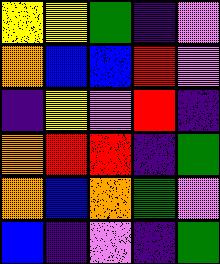[["yellow", "yellow", "green", "indigo", "violet"], ["orange", "blue", "blue", "red", "violet"], ["indigo", "yellow", "violet", "red", "indigo"], ["orange", "red", "red", "indigo", "green"], ["orange", "blue", "orange", "green", "violet"], ["blue", "indigo", "violet", "indigo", "green"]]